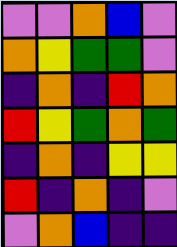[["violet", "violet", "orange", "blue", "violet"], ["orange", "yellow", "green", "green", "violet"], ["indigo", "orange", "indigo", "red", "orange"], ["red", "yellow", "green", "orange", "green"], ["indigo", "orange", "indigo", "yellow", "yellow"], ["red", "indigo", "orange", "indigo", "violet"], ["violet", "orange", "blue", "indigo", "indigo"]]